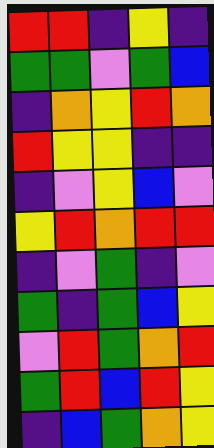[["red", "red", "indigo", "yellow", "indigo"], ["green", "green", "violet", "green", "blue"], ["indigo", "orange", "yellow", "red", "orange"], ["red", "yellow", "yellow", "indigo", "indigo"], ["indigo", "violet", "yellow", "blue", "violet"], ["yellow", "red", "orange", "red", "red"], ["indigo", "violet", "green", "indigo", "violet"], ["green", "indigo", "green", "blue", "yellow"], ["violet", "red", "green", "orange", "red"], ["green", "red", "blue", "red", "yellow"], ["indigo", "blue", "green", "orange", "yellow"]]